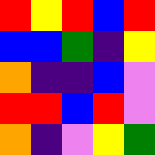[["red", "yellow", "red", "blue", "red"], ["blue", "blue", "green", "indigo", "yellow"], ["orange", "indigo", "indigo", "blue", "violet"], ["red", "red", "blue", "red", "violet"], ["orange", "indigo", "violet", "yellow", "green"]]